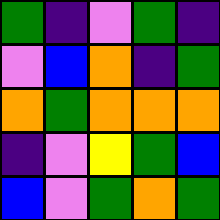[["green", "indigo", "violet", "green", "indigo"], ["violet", "blue", "orange", "indigo", "green"], ["orange", "green", "orange", "orange", "orange"], ["indigo", "violet", "yellow", "green", "blue"], ["blue", "violet", "green", "orange", "green"]]